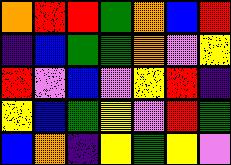[["orange", "red", "red", "green", "orange", "blue", "red"], ["indigo", "blue", "green", "green", "orange", "violet", "yellow"], ["red", "violet", "blue", "violet", "yellow", "red", "indigo"], ["yellow", "blue", "green", "yellow", "violet", "red", "green"], ["blue", "orange", "indigo", "yellow", "green", "yellow", "violet"]]